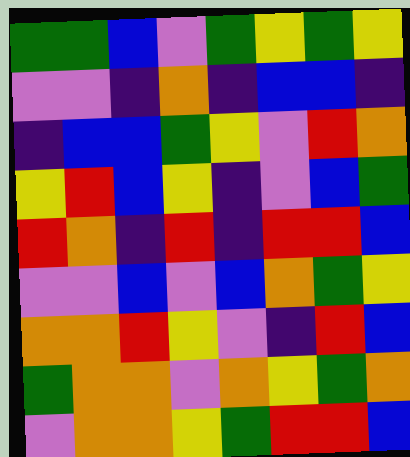[["green", "green", "blue", "violet", "green", "yellow", "green", "yellow"], ["violet", "violet", "indigo", "orange", "indigo", "blue", "blue", "indigo"], ["indigo", "blue", "blue", "green", "yellow", "violet", "red", "orange"], ["yellow", "red", "blue", "yellow", "indigo", "violet", "blue", "green"], ["red", "orange", "indigo", "red", "indigo", "red", "red", "blue"], ["violet", "violet", "blue", "violet", "blue", "orange", "green", "yellow"], ["orange", "orange", "red", "yellow", "violet", "indigo", "red", "blue"], ["green", "orange", "orange", "violet", "orange", "yellow", "green", "orange"], ["violet", "orange", "orange", "yellow", "green", "red", "red", "blue"]]